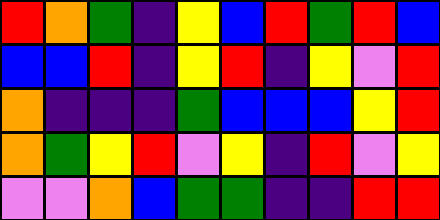[["red", "orange", "green", "indigo", "yellow", "blue", "red", "green", "red", "blue"], ["blue", "blue", "red", "indigo", "yellow", "red", "indigo", "yellow", "violet", "red"], ["orange", "indigo", "indigo", "indigo", "green", "blue", "blue", "blue", "yellow", "red"], ["orange", "green", "yellow", "red", "violet", "yellow", "indigo", "red", "violet", "yellow"], ["violet", "violet", "orange", "blue", "green", "green", "indigo", "indigo", "red", "red"]]